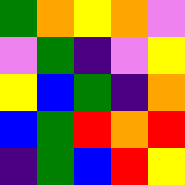[["green", "orange", "yellow", "orange", "violet"], ["violet", "green", "indigo", "violet", "yellow"], ["yellow", "blue", "green", "indigo", "orange"], ["blue", "green", "red", "orange", "red"], ["indigo", "green", "blue", "red", "yellow"]]